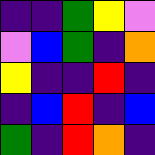[["indigo", "indigo", "green", "yellow", "violet"], ["violet", "blue", "green", "indigo", "orange"], ["yellow", "indigo", "indigo", "red", "indigo"], ["indigo", "blue", "red", "indigo", "blue"], ["green", "indigo", "red", "orange", "indigo"]]